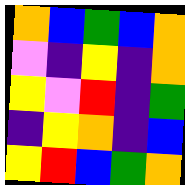[["orange", "blue", "green", "blue", "orange"], ["violet", "indigo", "yellow", "indigo", "orange"], ["yellow", "violet", "red", "indigo", "green"], ["indigo", "yellow", "orange", "indigo", "blue"], ["yellow", "red", "blue", "green", "orange"]]